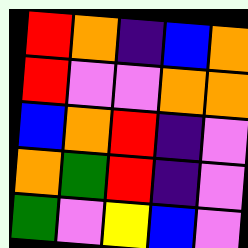[["red", "orange", "indigo", "blue", "orange"], ["red", "violet", "violet", "orange", "orange"], ["blue", "orange", "red", "indigo", "violet"], ["orange", "green", "red", "indigo", "violet"], ["green", "violet", "yellow", "blue", "violet"]]